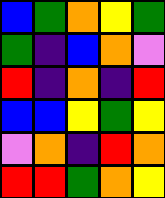[["blue", "green", "orange", "yellow", "green"], ["green", "indigo", "blue", "orange", "violet"], ["red", "indigo", "orange", "indigo", "red"], ["blue", "blue", "yellow", "green", "yellow"], ["violet", "orange", "indigo", "red", "orange"], ["red", "red", "green", "orange", "yellow"]]